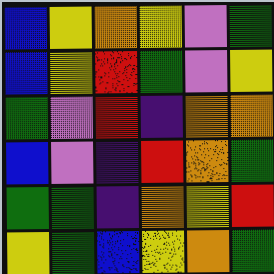[["blue", "yellow", "orange", "yellow", "violet", "green"], ["blue", "yellow", "red", "green", "violet", "yellow"], ["green", "violet", "red", "indigo", "orange", "orange"], ["blue", "violet", "indigo", "red", "orange", "green"], ["green", "green", "indigo", "orange", "yellow", "red"], ["yellow", "green", "blue", "yellow", "orange", "green"]]